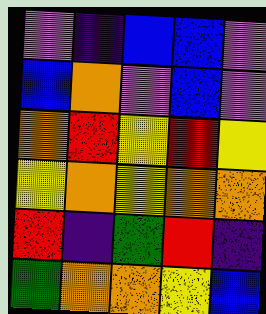[["violet", "indigo", "blue", "blue", "violet"], ["blue", "orange", "violet", "blue", "violet"], ["orange", "red", "yellow", "red", "yellow"], ["yellow", "orange", "yellow", "orange", "orange"], ["red", "indigo", "green", "red", "indigo"], ["green", "orange", "orange", "yellow", "blue"]]